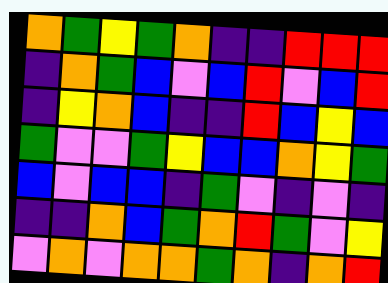[["orange", "green", "yellow", "green", "orange", "indigo", "indigo", "red", "red", "red"], ["indigo", "orange", "green", "blue", "violet", "blue", "red", "violet", "blue", "red"], ["indigo", "yellow", "orange", "blue", "indigo", "indigo", "red", "blue", "yellow", "blue"], ["green", "violet", "violet", "green", "yellow", "blue", "blue", "orange", "yellow", "green"], ["blue", "violet", "blue", "blue", "indigo", "green", "violet", "indigo", "violet", "indigo"], ["indigo", "indigo", "orange", "blue", "green", "orange", "red", "green", "violet", "yellow"], ["violet", "orange", "violet", "orange", "orange", "green", "orange", "indigo", "orange", "red"]]